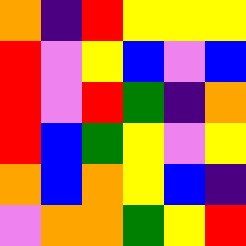[["orange", "indigo", "red", "yellow", "yellow", "yellow"], ["red", "violet", "yellow", "blue", "violet", "blue"], ["red", "violet", "red", "green", "indigo", "orange"], ["red", "blue", "green", "yellow", "violet", "yellow"], ["orange", "blue", "orange", "yellow", "blue", "indigo"], ["violet", "orange", "orange", "green", "yellow", "red"]]